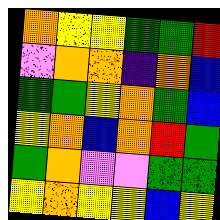[["orange", "yellow", "yellow", "green", "green", "red"], ["violet", "orange", "orange", "indigo", "orange", "blue"], ["green", "green", "yellow", "orange", "green", "blue"], ["yellow", "orange", "blue", "orange", "red", "green"], ["green", "orange", "violet", "violet", "green", "green"], ["yellow", "orange", "yellow", "yellow", "blue", "yellow"]]